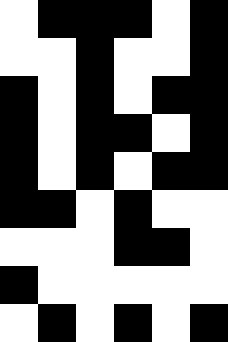[["white", "black", "black", "black", "white", "black"], ["white", "white", "black", "white", "white", "black"], ["black", "white", "black", "white", "black", "black"], ["black", "white", "black", "black", "white", "black"], ["black", "white", "black", "white", "black", "black"], ["black", "black", "white", "black", "white", "white"], ["white", "white", "white", "black", "black", "white"], ["black", "white", "white", "white", "white", "white"], ["white", "black", "white", "black", "white", "black"]]